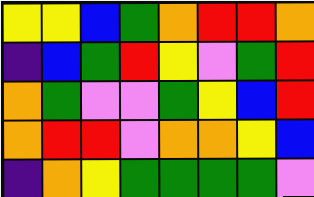[["yellow", "yellow", "blue", "green", "orange", "red", "red", "orange"], ["indigo", "blue", "green", "red", "yellow", "violet", "green", "red"], ["orange", "green", "violet", "violet", "green", "yellow", "blue", "red"], ["orange", "red", "red", "violet", "orange", "orange", "yellow", "blue"], ["indigo", "orange", "yellow", "green", "green", "green", "green", "violet"]]